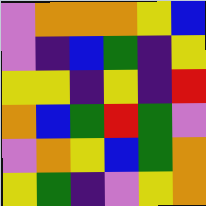[["violet", "orange", "orange", "orange", "yellow", "blue"], ["violet", "indigo", "blue", "green", "indigo", "yellow"], ["yellow", "yellow", "indigo", "yellow", "indigo", "red"], ["orange", "blue", "green", "red", "green", "violet"], ["violet", "orange", "yellow", "blue", "green", "orange"], ["yellow", "green", "indigo", "violet", "yellow", "orange"]]